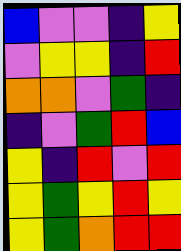[["blue", "violet", "violet", "indigo", "yellow"], ["violet", "yellow", "yellow", "indigo", "red"], ["orange", "orange", "violet", "green", "indigo"], ["indigo", "violet", "green", "red", "blue"], ["yellow", "indigo", "red", "violet", "red"], ["yellow", "green", "yellow", "red", "yellow"], ["yellow", "green", "orange", "red", "red"]]